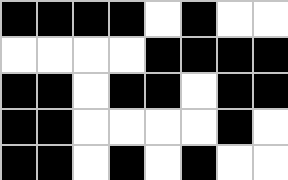[["black", "black", "black", "black", "white", "black", "white", "white"], ["white", "white", "white", "white", "black", "black", "black", "black"], ["black", "black", "white", "black", "black", "white", "black", "black"], ["black", "black", "white", "white", "white", "white", "black", "white"], ["black", "black", "white", "black", "white", "black", "white", "white"]]